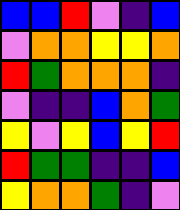[["blue", "blue", "red", "violet", "indigo", "blue"], ["violet", "orange", "orange", "yellow", "yellow", "orange"], ["red", "green", "orange", "orange", "orange", "indigo"], ["violet", "indigo", "indigo", "blue", "orange", "green"], ["yellow", "violet", "yellow", "blue", "yellow", "red"], ["red", "green", "green", "indigo", "indigo", "blue"], ["yellow", "orange", "orange", "green", "indigo", "violet"]]